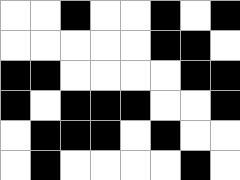[["white", "white", "black", "white", "white", "black", "white", "black"], ["white", "white", "white", "white", "white", "black", "black", "white"], ["black", "black", "white", "white", "white", "white", "black", "black"], ["black", "white", "black", "black", "black", "white", "white", "black"], ["white", "black", "black", "black", "white", "black", "white", "white"], ["white", "black", "white", "white", "white", "white", "black", "white"]]